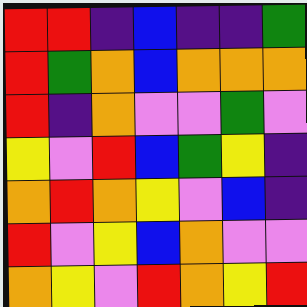[["red", "red", "indigo", "blue", "indigo", "indigo", "green"], ["red", "green", "orange", "blue", "orange", "orange", "orange"], ["red", "indigo", "orange", "violet", "violet", "green", "violet"], ["yellow", "violet", "red", "blue", "green", "yellow", "indigo"], ["orange", "red", "orange", "yellow", "violet", "blue", "indigo"], ["red", "violet", "yellow", "blue", "orange", "violet", "violet"], ["orange", "yellow", "violet", "red", "orange", "yellow", "red"]]